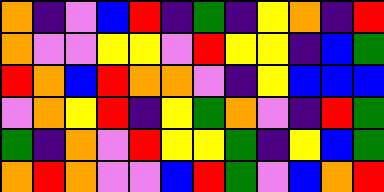[["orange", "indigo", "violet", "blue", "red", "indigo", "green", "indigo", "yellow", "orange", "indigo", "red"], ["orange", "violet", "violet", "yellow", "yellow", "violet", "red", "yellow", "yellow", "indigo", "blue", "green"], ["red", "orange", "blue", "red", "orange", "orange", "violet", "indigo", "yellow", "blue", "blue", "blue"], ["violet", "orange", "yellow", "red", "indigo", "yellow", "green", "orange", "violet", "indigo", "red", "green"], ["green", "indigo", "orange", "violet", "red", "yellow", "yellow", "green", "indigo", "yellow", "blue", "green"], ["orange", "red", "orange", "violet", "violet", "blue", "red", "green", "violet", "blue", "orange", "red"]]